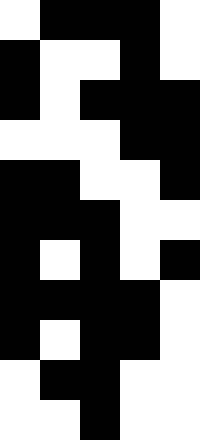[["white", "black", "black", "black", "white"], ["black", "white", "white", "black", "white"], ["black", "white", "black", "black", "black"], ["white", "white", "white", "black", "black"], ["black", "black", "white", "white", "black"], ["black", "black", "black", "white", "white"], ["black", "white", "black", "white", "black"], ["black", "black", "black", "black", "white"], ["black", "white", "black", "black", "white"], ["white", "black", "black", "white", "white"], ["white", "white", "black", "white", "white"]]